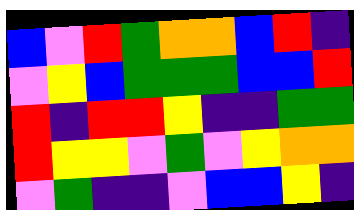[["blue", "violet", "red", "green", "orange", "orange", "blue", "red", "indigo"], ["violet", "yellow", "blue", "green", "green", "green", "blue", "blue", "red"], ["red", "indigo", "red", "red", "yellow", "indigo", "indigo", "green", "green"], ["red", "yellow", "yellow", "violet", "green", "violet", "yellow", "orange", "orange"], ["violet", "green", "indigo", "indigo", "violet", "blue", "blue", "yellow", "indigo"]]